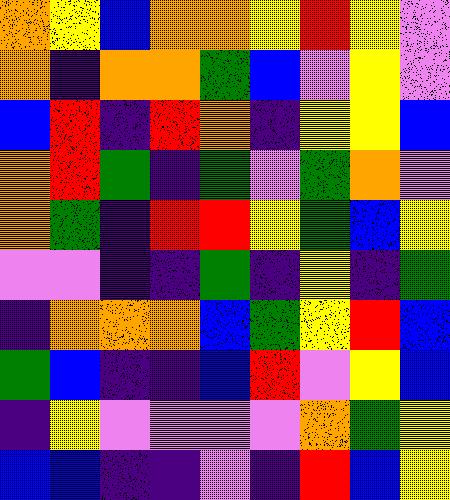[["orange", "yellow", "blue", "orange", "orange", "yellow", "red", "yellow", "violet"], ["orange", "indigo", "orange", "orange", "green", "blue", "violet", "yellow", "violet"], ["blue", "red", "indigo", "red", "orange", "indigo", "yellow", "yellow", "blue"], ["orange", "red", "green", "indigo", "green", "violet", "green", "orange", "violet"], ["orange", "green", "indigo", "red", "red", "yellow", "green", "blue", "yellow"], ["violet", "violet", "indigo", "indigo", "green", "indigo", "yellow", "indigo", "green"], ["indigo", "orange", "orange", "orange", "blue", "green", "yellow", "red", "blue"], ["green", "blue", "indigo", "indigo", "blue", "red", "violet", "yellow", "blue"], ["indigo", "yellow", "violet", "violet", "violet", "violet", "orange", "green", "yellow"], ["blue", "blue", "indigo", "indigo", "violet", "indigo", "red", "blue", "yellow"]]